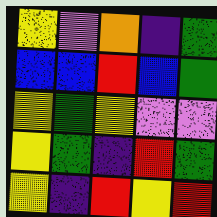[["yellow", "violet", "orange", "indigo", "green"], ["blue", "blue", "red", "blue", "green"], ["yellow", "green", "yellow", "violet", "violet"], ["yellow", "green", "indigo", "red", "green"], ["yellow", "indigo", "red", "yellow", "red"]]